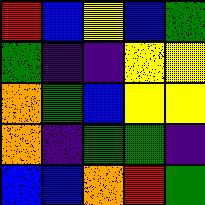[["red", "blue", "yellow", "blue", "green"], ["green", "indigo", "indigo", "yellow", "yellow"], ["orange", "green", "blue", "yellow", "yellow"], ["orange", "indigo", "green", "green", "indigo"], ["blue", "blue", "orange", "red", "green"]]